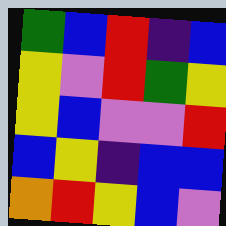[["green", "blue", "red", "indigo", "blue"], ["yellow", "violet", "red", "green", "yellow"], ["yellow", "blue", "violet", "violet", "red"], ["blue", "yellow", "indigo", "blue", "blue"], ["orange", "red", "yellow", "blue", "violet"]]